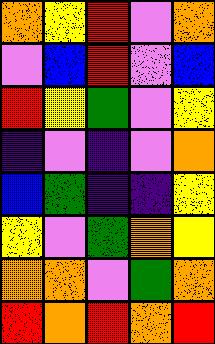[["orange", "yellow", "red", "violet", "orange"], ["violet", "blue", "red", "violet", "blue"], ["red", "yellow", "green", "violet", "yellow"], ["indigo", "violet", "indigo", "violet", "orange"], ["blue", "green", "indigo", "indigo", "yellow"], ["yellow", "violet", "green", "orange", "yellow"], ["orange", "orange", "violet", "green", "orange"], ["red", "orange", "red", "orange", "red"]]